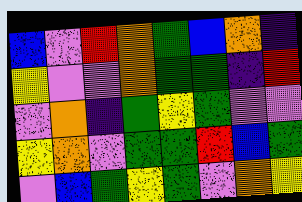[["blue", "violet", "red", "orange", "green", "blue", "orange", "indigo"], ["yellow", "violet", "violet", "orange", "green", "green", "indigo", "red"], ["violet", "orange", "indigo", "green", "yellow", "green", "violet", "violet"], ["yellow", "orange", "violet", "green", "green", "red", "blue", "green"], ["violet", "blue", "green", "yellow", "green", "violet", "orange", "yellow"]]